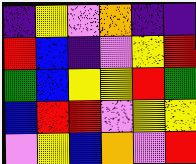[["indigo", "yellow", "violet", "orange", "indigo", "indigo"], ["red", "blue", "indigo", "violet", "yellow", "red"], ["green", "blue", "yellow", "yellow", "red", "green"], ["blue", "red", "red", "violet", "yellow", "yellow"], ["violet", "yellow", "blue", "orange", "violet", "red"]]